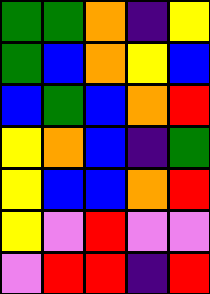[["green", "green", "orange", "indigo", "yellow"], ["green", "blue", "orange", "yellow", "blue"], ["blue", "green", "blue", "orange", "red"], ["yellow", "orange", "blue", "indigo", "green"], ["yellow", "blue", "blue", "orange", "red"], ["yellow", "violet", "red", "violet", "violet"], ["violet", "red", "red", "indigo", "red"]]